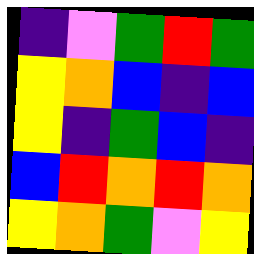[["indigo", "violet", "green", "red", "green"], ["yellow", "orange", "blue", "indigo", "blue"], ["yellow", "indigo", "green", "blue", "indigo"], ["blue", "red", "orange", "red", "orange"], ["yellow", "orange", "green", "violet", "yellow"]]